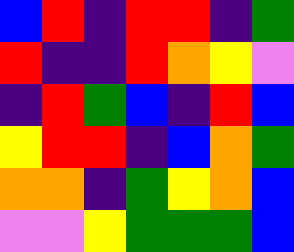[["blue", "red", "indigo", "red", "red", "indigo", "green"], ["red", "indigo", "indigo", "red", "orange", "yellow", "violet"], ["indigo", "red", "green", "blue", "indigo", "red", "blue"], ["yellow", "red", "red", "indigo", "blue", "orange", "green"], ["orange", "orange", "indigo", "green", "yellow", "orange", "blue"], ["violet", "violet", "yellow", "green", "green", "green", "blue"]]